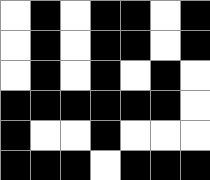[["white", "black", "white", "black", "black", "white", "black"], ["white", "black", "white", "black", "black", "white", "black"], ["white", "black", "white", "black", "white", "black", "white"], ["black", "black", "black", "black", "black", "black", "white"], ["black", "white", "white", "black", "white", "white", "white"], ["black", "black", "black", "white", "black", "black", "black"]]